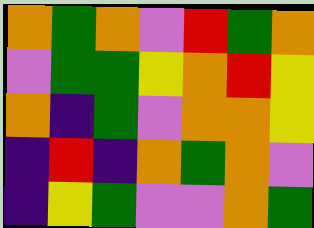[["orange", "green", "orange", "violet", "red", "green", "orange"], ["violet", "green", "green", "yellow", "orange", "red", "yellow"], ["orange", "indigo", "green", "violet", "orange", "orange", "yellow"], ["indigo", "red", "indigo", "orange", "green", "orange", "violet"], ["indigo", "yellow", "green", "violet", "violet", "orange", "green"]]